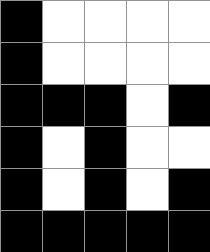[["black", "white", "white", "white", "white"], ["black", "white", "white", "white", "white"], ["black", "black", "black", "white", "black"], ["black", "white", "black", "white", "white"], ["black", "white", "black", "white", "black"], ["black", "black", "black", "black", "black"]]